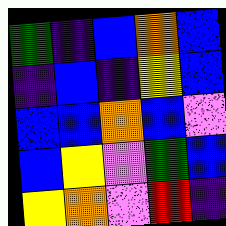[["green", "indigo", "blue", "orange", "blue"], ["indigo", "blue", "indigo", "yellow", "blue"], ["blue", "blue", "orange", "blue", "violet"], ["blue", "yellow", "violet", "green", "blue"], ["yellow", "orange", "violet", "red", "indigo"]]